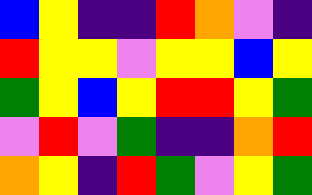[["blue", "yellow", "indigo", "indigo", "red", "orange", "violet", "indigo"], ["red", "yellow", "yellow", "violet", "yellow", "yellow", "blue", "yellow"], ["green", "yellow", "blue", "yellow", "red", "red", "yellow", "green"], ["violet", "red", "violet", "green", "indigo", "indigo", "orange", "red"], ["orange", "yellow", "indigo", "red", "green", "violet", "yellow", "green"]]